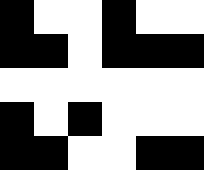[["black", "white", "white", "black", "white", "white"], ["black", "black", "white", "black", "black", "black"], ["white", "white", "white", "white", "white", "white"], ["black", "white", "black", "white", "white", "white"], ["black", "black", "white", "white", "black", "black"]]